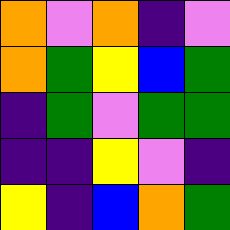[["orange", "violet", "orange", "indigo", "violet"], ["orange", "green", "yellow", "blue", "green"], ["indigo", "green", "violet", "green", "green"], ["indigo", "indigo", "yellow", "violet", "indigo"], ["yellow", "indigo", "blue", "orange", "green"]]